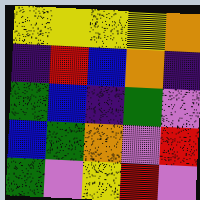[["yellow", "yellow", "yellow", "yellow", "orange"], ["indigo", "red", "blue", "orange", "indigo"], ["green", "blue", "indigo", "green", "violet"], ["blue", "green", "orange", "violet", "red"], ["green", "violet", "yellow", "red", "violet"]]